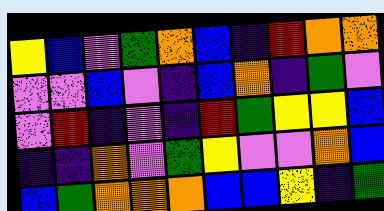[["yellow", "blue", "violet", "green", "orange", "blue", "indigo", "red", "orange", "orange"], ["violet", "violet", "blue", "violet", "indigo", "blue", "orange", "indigo", "green", "violet"], ["violet", "red", "indigo", "violet", "indigo", "red", "green", "yellow", "yellow", "blue"], ["indigo", "indigo", "orange", "violet", "green", "yellow", "violet", "violet", "orange", "blue"], ["blue", "green", "orange", "orange", "orange", "blue", "blue", "yellow", "indigo", "green"]]